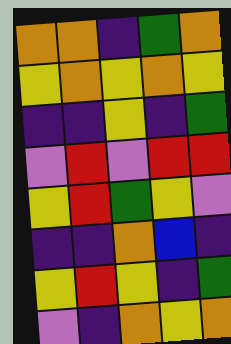[["orange", "orange", "indigo", "green", "orange"], ["yellow", "orange", "yellow", "orange", "yellow"], ["indigo", "indigo", "yellow", "indigo", "green"], ["violet", "red", "violet", "red", "red"], ["yellow", "red", "green", "yellow", "violet"], ["indigo", "indigo", "orange", "blue", "indigo"], ["yellow", "red", "yellow", "indigo", "green"], ["violet", "indigo", "orange", "yellow", "orange"]]